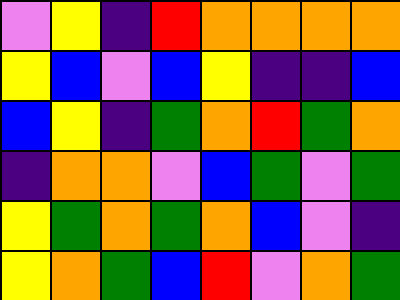[["violet", "yellow", "indigo", "red", "orange", "orange", "orange", "orange"], ["yellow", "blue", "violet", "blue", "yellow", "indigo", "indigo", "blue"], ["blue", "yellow", "indigo", "green", "orange", "red", "green", "orange"], ["indigo", "orange", "orange", "violet", "blue", "green", "violet", "green"], ["yellow", "green", "orange", "green", "orange", "blue", "violet", "indigo"], ["yellow", "orange", "green", "blue", "red", "violet", "orange", "green"]]